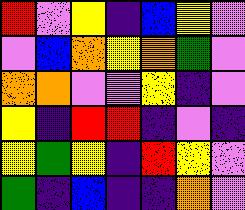[["red", "violet", "yellow", "indigo", "blue", "yellow", "violet"], ["violet", "blue", "orange", "yellow", "orange", "green", "violet"], ["orange", "orange", "violet", "violet", "yellow", "indigo", "violet"], ["yellow", "indigo", "red", "red", "indigo", "violet", "indigo"], ["yellow", "green", "yellow", "indigo", "red", "yellow", "violet"], ["green", "indigo", "blue", "indigo", "indigo", "orange", "violet"]]